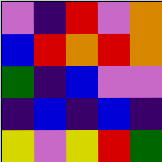[["violet", "indigo", "red", "violet", "orange"], ["blue", "red", "orange", "red", "orange"], ["green", "indigo", "blue", "violet", "violet"], ["indigo", "blue", "indigo", "blue", "indigo"], ["yellow", "violet", "yellow", "red", "green"]]